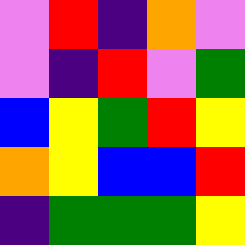[["violet", "red", "indigo", "orange", "violet"], ["violet", "indigo", "red", "violet", "green"], ["blue", "yellow", "green", "red", "yellow"], ["orange", "yellow", "blue", "blue", "red"], ["indigo", "green", "green", "green", "yellow"]]